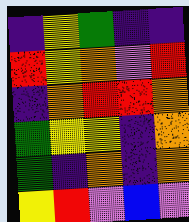[["indigo", "yellow", "green", "indigo", "indigo"], ["red", "yellow", "orange", "violet", "red"], ["indigo", "orange", "red", "red", "orange"], ["green", "yellow", "yellow", "indigo", "orange"], ["green", "indigo", "orange", "indigo", "orange"], ["yellow", "red", "violet", "blue", "violet"]]